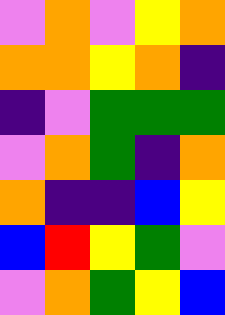[["violet", "orange", "violet", "yellow", "orange"], ["orange", "orange", "yellow", "orange", "indigo"], ["indigo", "violet", "green", "green", "green"], ["violet", "orange", "green", "indigo", "orange"], ["orange", "indigo", "indigo", "blue", "yellow"], ["blue", "red", "yellow", "green", "violet"], ["violet", "orange", "green", "yellow", "blue"]]